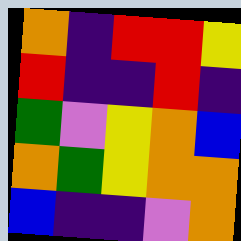[["orange", "indigo", "red", "red", "yellow"], ["red", "indigo", "indigo", "red", "indigo"], ["green", "violet", "yellow", "orange", "blue"], ["orange", "green", "yellow", "orange", "orange"], ["blue", "indigo", "indigo", "violet", "orange"]]